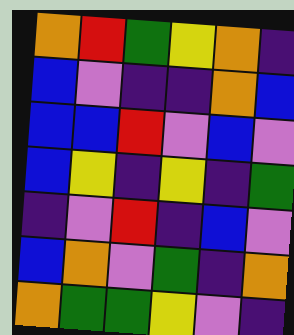[["orange", "red", "green", "yellow", "orange", "indigo"], ["blue", "violet", "indigo", "indigo", "orange", "blue"], ["blue", "blue", "red", "violet", "blue", "violet"], ["blue", "yellow", "indigo", "yellow", "indigo", "green"], ["indigo", "violet", "red", "indigo", "blue", "violet"], ["blue", "orange", "violet", "green", "indigo", "orange"], ["orange", "green", "green", "yellow", "violet", "indigo"]]